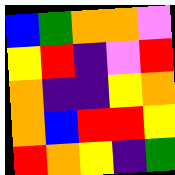[["blue", "green", "orange", "orange", "violet"], ["yellow", "red", "indigo", "violet", "red"], ["orange", "indigo", "indigo", "yellow", "orange"], ["orange", "blue", "red", "red", "yellow"], ["red", "orange", "yellow", "indigo", "green"]]